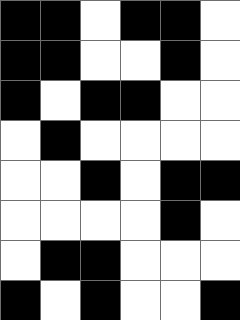[["black", "black", "white", "black", "black", "white"], ["black", "black", "white", "white", "black", "white"], ["black", "white", "black", "black", "white", "white"], ["white", "black", "white", "white", "white", "white"], ["white", "white", "black", "white", "black", "black"], ["white", "white", "white", "white", "black", "white"], ["white", "black", "black", "white", "white", "white"], ["black", "white", "black", "white", "white", "black"]]